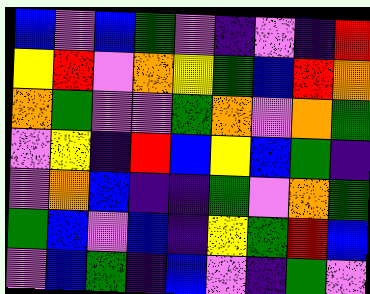[["blue", "violet", "blue", "green", "violet", "indigo", "violet", "indigo", "red"], ["yellow", "red", "violet", "orange", "yellow", "green", "blue", "red", "orange"], ["orange", "green", "violet", "violet", "green", "orange", "violet", "orange", "green"], ["violet", "yellow", "indigo", "red", "blue", "yellow", "blue", "green", "indigo"], ["violet", "orange", "blue", "indigo", "indigo", "green", "violet", "orange", "green"], ["green", "blue", "violet", "blue", "indigo", "yellow", "green", "red", "blue"], ["violet", "blue", "green", "indigo", "blue", "violet", "indigo", "green", "violet"]]